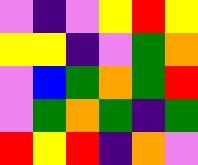[["violet", "indigo", "violet", "yellow", "red", "yellow"], ["yellow", "yellow", "indigo", "violet", "green", "orange"], ["violet", "blue", "green", "orange", "green", "red"], ["violet", "green", "orange", "green", "indigo", "green"], ["red", "yellow", "red", "indigo", "orange", "violet"]]